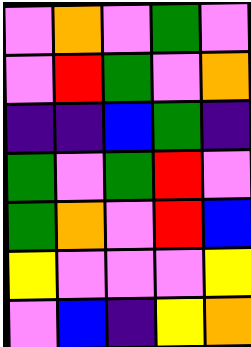[["violet", "orange", "violet", "green", "violet"], ["violet", "red", "green", "violet", "orange"], ["indigo", "indigo", "blue", "green", "indigo"], ["green", "violet", "green", "red", "violet"], ["green", "orange", "violet", "red", "blue"], ["yellow", "violet", "violet", "violet", "yellow"], ["violet", "blue", "indigo", "yellow", "orange"]]